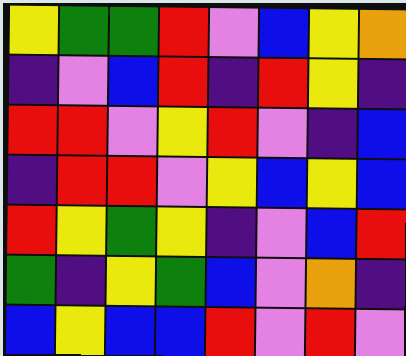[["yellow", "green", "green", "red", "violet", "blue", "yellow", "orange"], ["indigo", "violet", "blue", "red", "indigo", "red", "yellow", "indigo"], ["red", "red", "violet", "yellow", "red", "violet", "indigo", "blue"], ["indigo", "red", "red", "violet", "yellow", "blue", "yellow", "blue"], ["red", "yellow", "green", "yellow", "indigo", "violet", "blue", "red"], ["green", "indigo", "yellow", "green", "blue", "violet", "orange", "indigo"], ["blue", "yellow", "blue", "blue", "red", "violet", "red", "violet"]]